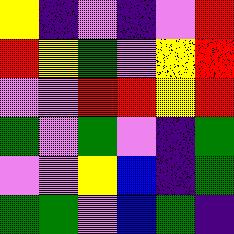[["yellow", "indigo", "violet", "indigo", "violet", "red"], ["red", "yellow", "green", "violet", "yellow", "red"], ["violet", "violet", "red", "red", "yellow", "red"], ["green", "violet", "green", "violet", "indigo", "green"], ["violet", "violet", "yellow", "blue", "indigo", "green"], ["green", "green", "violet", "blue", "green", "indigo"]]